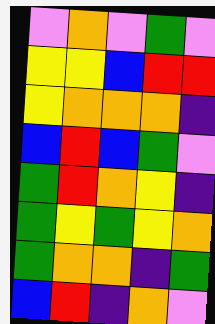[["violet", "orange", "violet", "green", "violet"], ["yellow", "yellow", "blue", "red", "red"], ["yellow", "orange", "orange", "orange", "indigo"], ["blue", "red", "blue", "green", "violet"], ["green", "red", "orange", "yellow", "indigo"], ["green", "yellow", "green", "yellow", "orange"], ["green", "orange", "orange", "indigo", "green"], ["blue", "red", "indigo", "orange", "violet"]]